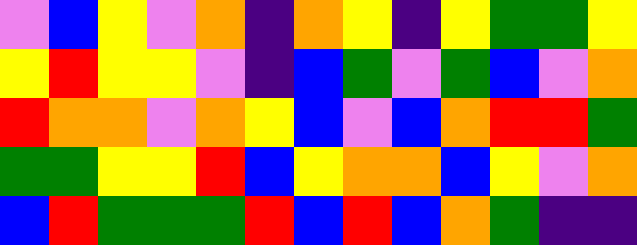[["violet", "blue", "yellow", "violet", "orange", "indigo", "orange", "yellow", "indigo", "yellow", "green", "green", "yellow"], ["yellow", "red", "yellow", "yellow", "violet", "indigo", "blue", "green", "violet", "green", "blue", "violet", "orange"], ["red", "orange", "orange", "violet", "orange", "yellow", "blue", "violet", "blue", "orange", "red", "red", "green"], ["green", "green", "yellow", "yellow", "red", "blue", "yellow", "orange", "orange", "blue", "yellow", "violet", "orange"], ["blue", "red", "green", "green", "green", "red", "blue", "red", "blue", "orange", "green", "indigo", "indigo"]]